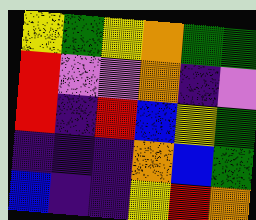[["yellow", "green", "yellow", "orange", "green", "green"], ["red", "violet", "violet", "orange", "indigo", "violet"], ["red", "indigo", "red", "blue", "yellow", "green"], ["indigo", "indigo", "indigo", "orange", "blue", "green"], ["blue", "indigo", "indigo", "yellow", "red", "orange"]]